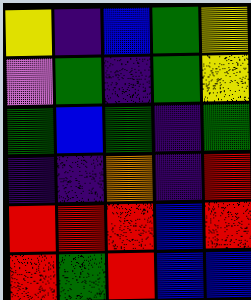[["yellow", "indigo", "blue", "green", "yellow"], ["violet", "green", "indigo", "green", "yellow"], ["green", "blue", "green", "indigo", "green"], ["indigo", "indigo", "orange", "indigo", "red"], ["red", "red", "red", "blue", "red"], ["red", "green", "red", "blue", "blue"]]